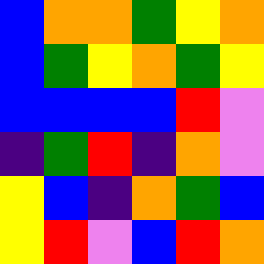[["blue", "orange", "orange", "green", "yellow", "orange"], ["blue", "green", "yellow", "orange", "green", "yellow"], ["blue", "blue", "blue", "blue", "red", "violet"], ["indigo", "green", "red", "indigo", "orange", "violet"], ["yellow", "blue", "indigo", "orange", "green", "blue"], ["yellow", "red", "violet", "blue", "red", "orange"]]